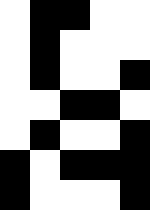[["white", "black", "black", "white", "white"], ["white", "black", "white", "white", "white"], ["white", "black", "white", "white", "black"], ["white", "white", "black", "black", "white"], ["white", "black", "white", "white", "black"], ["black", "white", "black", "black", "black"], ["black", "white", "white", "white", "black"]]